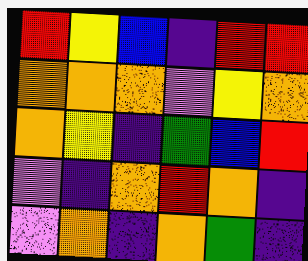[["red", "yellow", "blue", "indigo", "red", "red"], ["orange", "orange", "orange", "violet", "yellow", "orange"], ["orange", "yellow", "indigo", "green", "blue", "red"], ["violet", "indigo", "orange", "red", "orange", "indigo"], ["violet", "orange", "indigo", "orange", "green", "indigo"]]